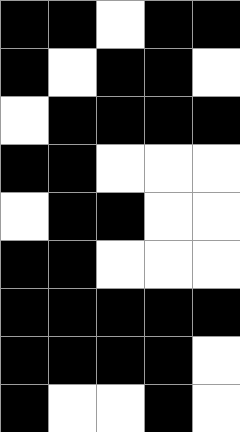[["black", "black", "white", "black", "black"], ["black", "white", "black", "black", "white"], ["white", "black", "black", "black", "black"], ["black", "black", "white", "white", "white"], ["white", "black", "black", "white", "white"], ["black", "black", "white", "white", "white"], ["black", "black", "black", "black", "black"], ["black", "black", "black", "black", "white"], ["black", "white", "white", "black", "white"]]